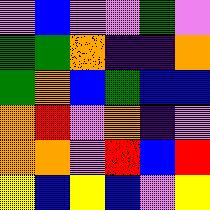[["violet", "blue", "violet", "violet", "green", "violet"], ["green", "green", "orange", "indigo", "indigo", "orange"], ["green", "orange", "blue", "green", "blue", "blue"], ["orange", "red", "violet", "orange", "indigo", "violet"], ["orange", "orange", "violet", "red", "blue", "red"], ["yellow", "blue", "yellow", "blue", "violet", "yellow"]]